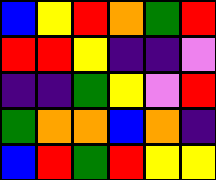[["blue", "yellow", "red", "orange", "green", "red"], ["red", "red", "yellow", "indigo", "indigo", "violet"], ["indigo", "indigo", "green", "yellow", "violet", "red"], ["green", "orange", "orange", "blue", "orange", "indigo"], ["blue", "red", "green", "red", "yellow", "yellow"]]